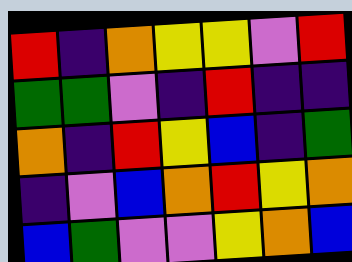[["red", "indigo", "orange", "yellow", "yellow", "violet", "red"], ["green", "green", "violet", "indigo", "red", "indigo", "indigo"], ["orange", "indigo", "red", "yellow", "blue", "indigo", "green"], ["indigo", "violet", "blue", "orange", "red", "yellow", "orange"], ["blue", "green", "violet", "violet", "yellow", "orange", "blue"]]